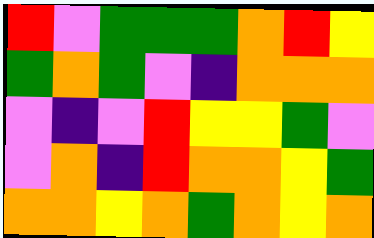[["red", "violet", "green", "green", "green", "orange", "red", "yellow"], ["green", "orange", "green", "violet", "indigo", "orange", "orange", "orange"], ["violet", "indigo", "violet", "red", "yellow", "yellow", "green", "violet"], ["violet", "orange", "indigo", "red", "orange", "orange", "yellow", "green"], ["orange", "orange", "yellow", "orange", "green", "orange", "yellow", "orange"]]